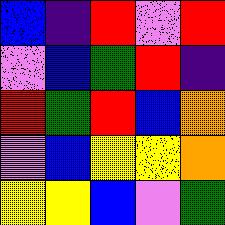[["blue", "indigo", "red", "violet", "red"], ["violet", "blue", "green", "red", "indigo"], ["red", "green", "red", "blue", "orange"], ["violet", "blue", "yellow", "yellow", "orange"], ["yellow", "yellow", "blue", "violet", "green"]]